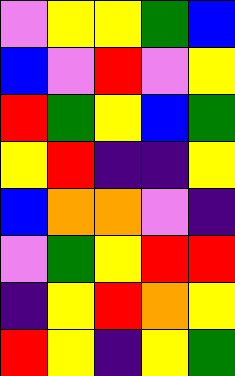[["violet", "yellow", "yellow", "green", "blue"], ["blue", "violet", "red", "violet", "yellow"], ["red", "green", "yellow", "blue", "green"], ["yellow", "red", "indigo", "indigo", "yellow"], ["blue", "orange", "orange", "violet", "indigo"], ["violet", "green", "yellow", "red", "red"], ["indigo", "yellow", "red", "orange", "yellow"], ["red", "yellow", "indigo", "yellow", "green"]]